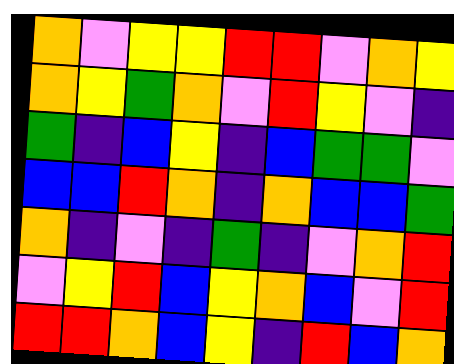[["orange", "violet", "yellow", "yellow", "red", "red", "violet", "orange", "yellow"], ["orange", "yellow", "green", "orange", "violet", "red", "yellow", "violet", "indigo"], ["green", "indigo", "blue", "yellow", "indigo", "blue", "green", "green", "violet"], ["blue", "blue", "red", "orange", "indigo", "orange", "blue", "blue", "green"], ["orange", "indigo", "violet", "indigo", "green", "indigo", "violet", "orange", "red"], ["violet", "yellow", "red", "blue", "yellow", "orange", "blue", "violet", "red"], ["red", "red", "orange", "blue", "yellow", "indigo", "red", "blue", "orange"]]